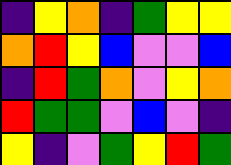[["indigo", "yellow", "orange", "indigo", "green", "yellow", "yellow"], ["orange", "red", "yellow", "blue", "violet", "violet", "blue"], ["indigo", "red", "green", "orange", "violet", "yellow", "orange"], ["red", "green", "green", "violet", "blue", "violet", "indigo"], ["yellow", "indigo", "violet", "green", "yellow", "red", "green"]]